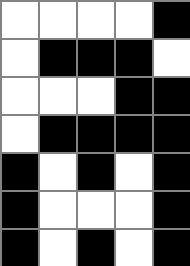[["white", "white", "white", "white", "black"], ["white", "black", "black", "black", "white"], ["white", "white", "white", "black", "black"], ["white", "black", "black", "black", "black"], ["black", "white", "black", "white", "black"], ["black", "white", "white", "white", "black"], ["black", "white", "black", "white", "black"]]